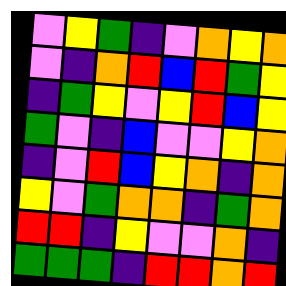[["violet", "yellow", "green", "indigo", "violet", "orange", "yellow", "orange"], ["violet", "indigo", "orange", "red", "blue", "red", "green", "yellow"], ["indigo", "green", "yellow", "violet", "yellow", "red", "blue", "yellow"], ["green", "violet", "indigo", "blue", "violet", "violet", "yellow", "orange"], ["indigo", "violet", "red", "blue", "yellow", "orange", "indigo", "orange"], ["yellow", "violet", "green", "orange", "orange", "indigo", "green", "orange"], ["red", "red", "indigo", "yellow", "violet", "violet", "orange", "indigo"], ["green", "green", "green", "indigo", "red", "red", "orange", "red"]]